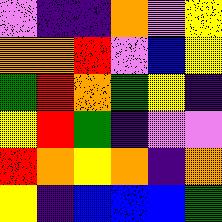[["violet", "indigo", "indigo", "orange", "violet", "yellow"], ["orange", "orange", "red", "violet", "blue", "yellow"], ["green", "red", "orange", "green", "yellow", "indigo"], ["yellow", "red", "green", "indigo", "violet", "violet"], ["red", "orange", "yellow", "orange", "indigo", "orange"], ["yellow", "indigo", "blue", "blue", "blue", "green"]]